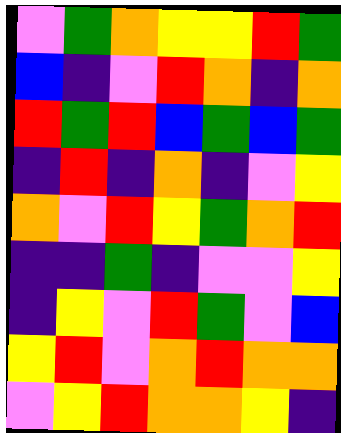[["violet", "green", "orange", "yellow", "yellow", "red", "green"], ["blue", "indigo", "violet", "red", "orange", "indigo", "orange"], ["red", "green", "red", "blue", "green", "blue", "green"], ["indigo", "red", "indigo", "orange", "indigo", "violet", "yellow"], ["orange", "violet", "red", "yellow", "green", "orange", "red"], ["indigo", "indigo", "green", "indigo", "violet", "violet", "yellow"], ["indigo", "yellow", "violet", "red", "green", "violet", "blue"], ["yellow", "red", "violet", "orange", "red", "orange", "orange"], ["violet", "yellow", "red", "orange", "orange", "yellow", "indigo"]]